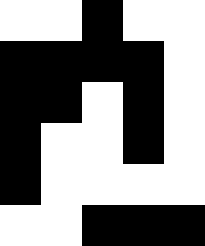[["white", "white", "black", "white", "white"], ["black", "black", "black", "black", "white"], ["black", "black", "white", "black", "white"], ["black", "white", "white", "black", "white"], ["black", "white", "white", "white", "white"], ["white", "white", "black", "black", "black"]]